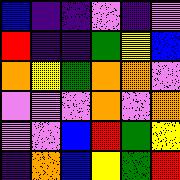[["blue", "indigo", "indigo", "violet", "indigo", "violet"], ["red", "indigo", "indigo", "green", "yellow", "blue"], ["orange", "yellow", "green", "orange", "orange", "violet"], ["violet", "violet", "violet", "orange", "violet", "orange"], ["violet", "violet", "blue", "red", "green", "yellow"], ["indigo", "orange", "blue", "yellow", "green", "red"]]